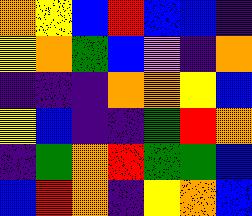[["orange", "yellow", "blue", "red", "blue", "blue", "indigo"], ["yellow", "orange", "green", "blue", "violet", "indigo", "orange"], ["indigo", "indigo", "indigo", "orange", "orange", "yellow", "blue"], ["yellow", "blue", "indigo", "indigo", "green", "red", "orange"], ["indigo", "green", "orange", "red", "green", "green", "blue"], ["blue", "red", "orange", "indigo", "yellow", "orange", "blue"]]